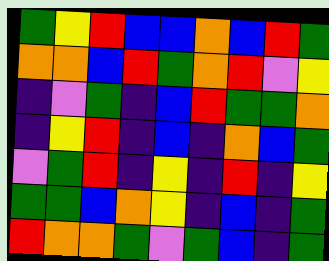[["green", "yellow", "red", "blue", "blue", "orange", "blue", "red", "green"], ["orange", "orange", "blue", "red", "green", "orange", "red", "violet", "yellow"], ["indigo", "violet", "green", "indigo", "blue", "red", "green", "green", "orange"], ["indigo", "yellow", "red", "indigo", "blue", "indigo", "orange", "blue", "green"], ["violet", "green", "red", "indigo", "yellow", "indigo", "red", "indigo", "yellow"], ["green", "green", "blue", "orange", "yellow", "indigo", "blue", "indigo", "green"], ["red", "orange", "orange", "green", "violet", "green", "blue", "indigo", "green"]]